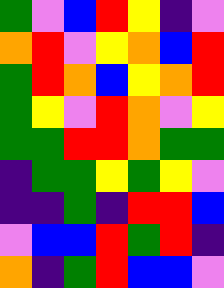[["green", "violet", "blue", "red", "yellow", "indigo", "violet"], ["orange", "red", "violet", "yellow", "orange", "blue", "red"], ["green", "red", "orange", "blue", "yellow", "orange", "red"], ["green", "yellow", "violet", "red", "orange", "violet", "yellow"], ["green", "green", "red", "red", "orange", "green", "green"], ["indigo", "green", "green", "yellow", "green", "yellow", "violet"], ["indigo", "indigo", "green", "indigo", "red", "red", "blue"], ["violet", "blue", "blue", "red", "green", "red", "indigo"], ["orange", "indigo", "green", "red", "blue", "blue", "violet"]]